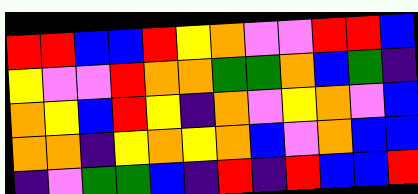[["red", "red", "blue", "blue", "red", "yellow", "orange", "violet", "violet", "red", "red", "blue"], ["yellow", "violet", "violet", "red", "orange", "orange", "green", "green", "orange", "blue", "green", "indigo"], ["orange", "yellow", "blue", "red", "yellow", "indigo", "orange", "violet", "yellow", "orange", "violet", "blue"], ["orange", "orange", "indigo", "yellow", "orange", "yellow", "orange", "blue", "violet", "orange", "blue", "blue"], ["indigo", "violet", "green", "green", "blue", "indigo", "red", "indigo", "red", "blue", "blue", "red"]]